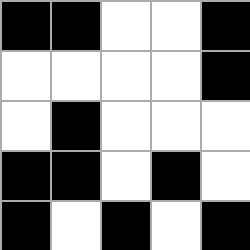[["black", "black", "white", "white", "black"], ["white", "white", "white", "white", "black"], ["white", "black", "white", "white", "white"], ["black", "black", "white", "black", "white"], ["black", "white", "black", "white", "black"]]